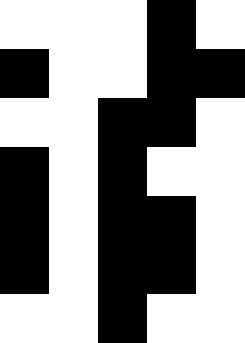[["white", "white", "white", "black", "white"], ["black", "white", "white", "black", "black"], ["white", "white", "black", "black", "white"], ["black", "white", "black", "white", "white"], ["black", "white", "black", "black", "white"], ["black", "white", "black", "black", "white"], ["white", "white", "black", "white", "white"]]